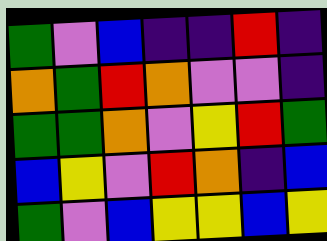[["green", "violet", "blue", "indigo", "indigo", "red", "indigo"], ["orange", "green", "red", "orange", "violet", "violet", "indigo"], ["green", "green", "orange", "violet", "yellow", "red", "green"], ["blue", "yellow", "violet", "red", "orange", "indigo", "blue"], ["green", "violet", "blue", "yellow", "yellow", "blue", "yellow"]]